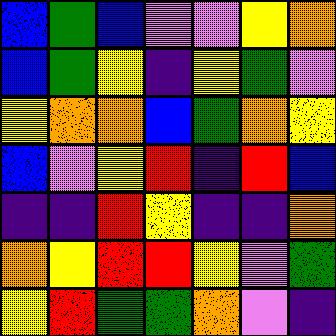[["blue", "green", "blue", "violet", "violet", "yellow", "orange"], ["blue", "green", "yellow", "indigo", "yellow", "green", "violet"], ["yellow", "orange", "orange", "blue", "green", "orange", "yellow"], ["blue", "violet", "yellow", "red", "indigo", "red", "blue"], ["indigo", "indigo", "red", "yellow", "indigo", "indigo", "orange"], ["orange", "yellow", "red", "red", "yellow", "violet", "green"], ["yellow", "red", "green", "green", "orange", "violet", "indigo"]]